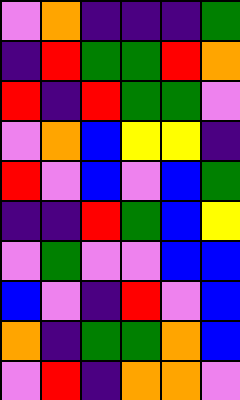[["violet", "orange", "indigo", "indigo", "indigo", "green"], ["indigo", "red", "green", "green", "red", "orange"], ["red", "indigo", "red", "green", "green", "violet"], ["violet", "orange", "blue", "yellow", "yellow", "indigo"], ["red", "violet", "blue", "violet", "blue", "green"], ["indigo", "indigo", "red", "green", "blue", "yellow"], ["violet", "green", "violet", "violet", "blue", "blue"], ["blue", "violet", "indigo", "red", "violet", "blue"], ["orange", "indigo", "green", "green", "orange", "blue"], ["violet", "red", "indigo", "orange", "orange", "violet"]]